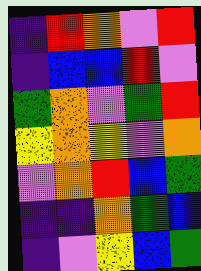[["indigo", "red", "orange", "violet", "red"], ["indigo", "blue", "blue", "red", "violet"], ["green", "orange", "violet", "green", "red"], ["yellow", "orange", "yellow", "violet", "orange"], ["violet", "orange", "red", "blue", "green"], ["indigo", "indigo", "orange", "green", "blue"], ["indigo", "violet", "yellow", "blue", "green"]]